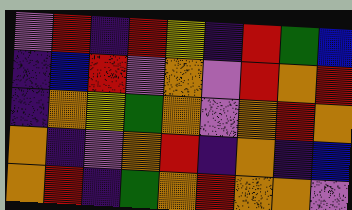[["violet", "red", "indigo", "red", "yellow", "indigo", "red", "green", "blue"], ["indigo", "blue", "red", "violet", "orange", "violet", "red", "orange", "red"], ["indigo", "orange", "yellow", "green", "orange", "violet", "orange", "red", "orange"], ["orange", "indigo", "violet", "orange", "red", "indigo", "orange", "indigo", "blue"], ["orange", "red", "indigo", "green", "orange", "red", "orange", "orange", "violet"]]